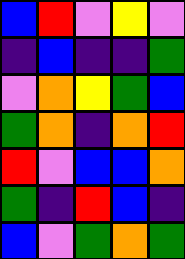[["blue", "red", "violet", "yellow", "violet"], ["indigo", "blue", "indigo", "indigo", "green"], ["violet", "orange", "yellow", "green", "blue"], ["green", "orange", "indigo", "orange", "red"], ["red", "violet", "blue", "blue", "orange"], ["green", "indigo", "red", "blue", "indigo"], ["blue", "violet", "green", "orange", "green"]]